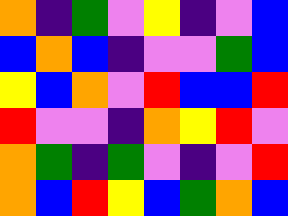[["orange", "indigo", "green", "violet", "yellow", "indigo", "violet", "blue"], ["blue", "orange", "blue", "indigo", "violet", "violet", "green", "blue"], ["yellow", "blue", "orange", "violet", "red", "blue", "blue", "red"], ["red", "violet", "violet", "indigo", "orange", "yellow", "red", "violet"], ["orange", "green", "indigo", "green", "violet", "indigo", "violet", "red"], ["orange", "blue", "red", "yellow", "blue", "green", "orange", "blue"]]